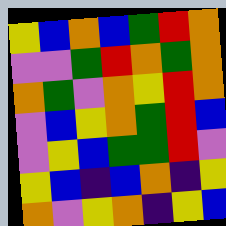[["yellow", "blue", "orange", "blue", "green", "red", "orange"], ["violet", "violet", "green", "red", "orange", "green", "orange"], ["orange", "green", "violet", "orange", "yellow", "red", "orange"], ["violet", "blue", "yellow", "orange", "green", "red", "blue"], ["violet", "yellow", "blue", "green", "green", "red", "violet"], ["yellow", "blue", "indigo", "blue", "orange", "indigo", "yellow"], ["orange", "violet", "yellow", "orange", "indigo", "yellow", "blue"]]